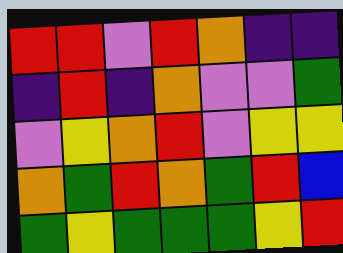[["red", "red", "violet", "red", "orange", "indigo", "indigo"], ["indigo", "red", "indigo", "orange", "violet", "violet", "green"], ["violet", "yellow", "orange", "red", "violet", "yellow", "yellow"], ["orange", "green", "red", "orange", "green", "red", "blue"], ["green", "yellow", "green", "green", "green", "yellow", "red"]]